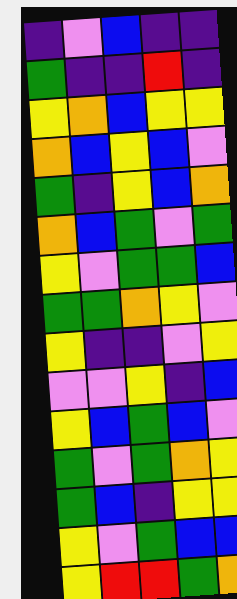[["indigo", "violet", "blue", "indigo", "indigo"], ["green", "indigo", "indigo", "red", "indigo"], ["yellow", "orange", "blue", "yellow", "yellow"], ["orange", "blue", "yellow", "blue", "violet"], ["green", "indigo", "yellow", "blue", "orange"], ["orange", "blue", "green", "violet", "green"], ["yellow", "violet", "green", "green", "blue"], ["green", "green", "orange", "yellow", "violet"], ["yellow", "indigo", "indigo", "violet", "yellow"], ["violet", "violet", "yellow", "indigo", "blue"], ["yellow", "blue", "green", "blue", "violet"], ["green", "violet", "green", "orange", "yellow"], ["green", "blue", "indigo", "yellow", "yellow"], ["yellow", "violet", "green", "blue", "blue"], ["yellow", "red", "red", "green", "orange"]]